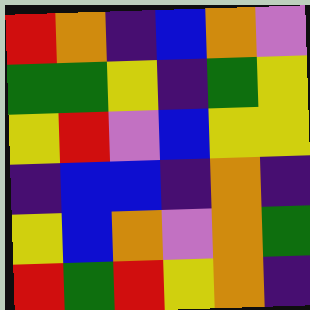[["red", "orange", "indigo", "blue", "orange", "violet"], ["green", "green", "yellow", "indigo", "green", "yellow"], ["yellow", "red", "violet", "blue", "yellow", "yellow"], ["indigo", "blue", "blue", "indigo", "orange", "indigo"], ["yellow", "blue", "orange", "violet", "orange", "green"], ["red", "green", "red", "yellow", "orange", "indigo"]]